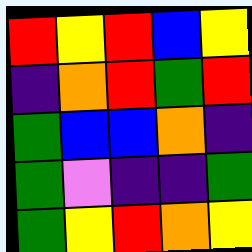[["red", "yellow", "red", "blue", "yellow"], ["indigo", "orange", "red", "green", "red"], ["green", "blue", "blue", "orange", "indigo"], ["green", "violet", "indigo", "indigo", "green"], ["green", "yellow", "red", "orange", "yellow"]]